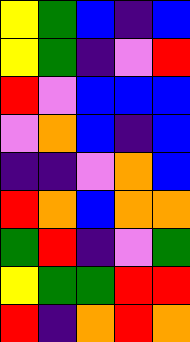[["yellow", "green", "blue", "indigo", "blue"], ["yellow", "green", "indigo", "violet", "red"], ["red", "violet", "blue", "blue", "blue"], ["violet", "orange", "blue", "indigo", "blue"], ["indigo", "indigo", "violet", "orange", "blue"], ["red", "orange", "blue", "orange", "orange"], ["green", "red", "indigo", "violet", "green"], ["yellow", "green", "green", "red", "red"], ["red", "indigo", "orange", "red", "orange"]]